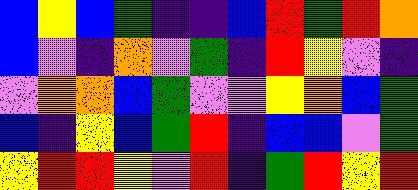[["blue", "yellow", "blue", "green", "indigo", "indigo", "blue", "red", "green", "red", "orange"], ["blue", "violet", "indigo", "orange", "violet", "green", "indigo", "red", "yellow", "violet", "indigo"], ["violet", "orange", "orange", "blue", "green", "violet", "violet", "yellow", "orange", "blue", "green"], ["blue", "indigo", "yellow", "blue", "green", "red", "indigo", "blue", "blue", "violet", "green"], ["yellow", "red", "red", "yellow", "violet", "red", "indigo", "green", "red", "yellow", "red"]]